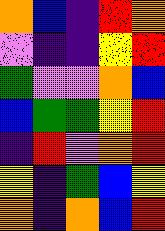[["orange", "blue", "indigo", "red", "orange"], ["violet", "indigo", "indigo", "yellow", "red"], ["green", "violet", "violet", "orange", "blue"], ["blue", "green", "green", "yellow", "red"], ["indigo", "red", "violet", "orange", "red"], ["yellow", "indigo", "green", "blue", "yellow"], ["orange", "indigo", "orange", "blue", "red"]]